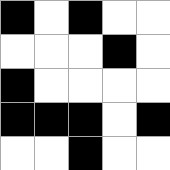[["black", "white", "black", "white", "white"], ["white", "white", "white", "black", "white"], ["black", "white", "white", "white", "white"], ["black", "black", "black", "white", "black"], ["white", "white", "black", "white", "white"]]